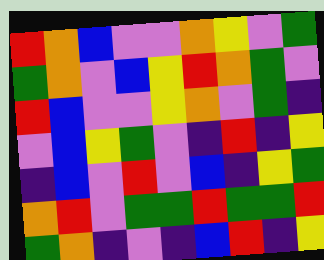[["red", "orange", "blue", "violet", "violet", "orange", "yellow", "violet", "green"], ["green", "orange", "violet", "blue", "yellow", "red", "orange", "green", "violet"], ["red", "blue", "violet", "violet", "yellow", "orange", "violet", "green", "indigo"], ["violet", "blue", "yellow", "green", "violet", "indigo", "red", "indigo", "yellow"], ["indigo", "blue", "violet", "red", "violet", "blue", "indigo", "yellow", "green"], ["orange", "red", "violet", "green", "green", "red", "green", "green", "red"], ["green", "orange", "indigo", "violet", "indigo", "blue", "red", "indigo", "yellow"]]